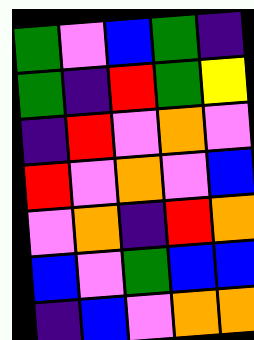[["green", "violet", "blue", "green", "indigo"], ["green", "indigo", "red", "green", "yellow"], ["indigo", "red", "violet", "orange", "violet"], ["red", "violet", "orange", "violet", "blue"], ["violet", "orange", "indigo", "red", "orange"], ["blue", "violet", "green", "blue", "blue"], ["indigo", "blue", "violet", "orange", "orange"]]